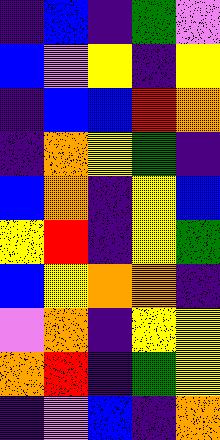[["indigo", "blue", "indigo", "green", "violet"], ["blue", "violet", "yellow", "indigo", "yellow"], ["indigo", "blue", "blue", "red", "orange"], ["indigo", "orange", "yellow", "green", "indigo"], ["blue", "orange", "indigo", "yellow", "blue"], ["yellow", "red", "indigo", "yellow", "green"], ["blue", "yellow", "orange", "orange", "indigo"], ["violet", "orange", "indigo", "yellow", "yellow"], ["orange", "red", "indigo", "green", "yellow"], ["indigo", "violet", "blue", "indigo", "orange"]]